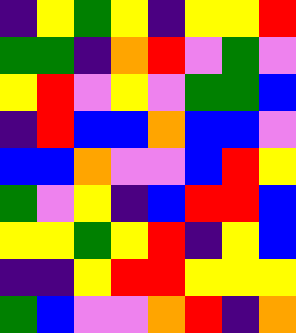[["indigo", "yellow", "green", "yellow", "indigo", "yellow", "yellow", "red"], ["green", "green", "indigo", "orange", "red", "violet", "green", "violet"], ["yellow", "red", "violet", "yellow", "violet", "green", "green", "blue"], ["indigo", "red", "blue", "blue", "orange", "blue", "blue", "violet"], ["blue", "blue", "orange", "violet", "violet", "blue", "red", "yellow"], ["green", "violet", "yellow", "indigo", "blue", "red", "red", "blue"], ["yellow", "yellow", "green", "yellow", "red", "indigo", "yellow", "blue"], ["indigo", "indigo", "yellow", "red", "red", "yellow", "yellow", "yellow"], ["green", "blue", "violet", "violet", "orange", "red", "indigo", "orange"]]